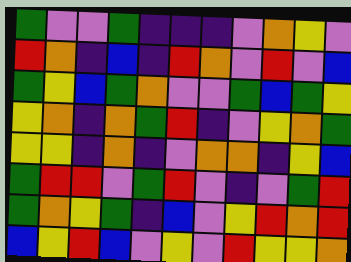[["green", "violet", "violet", "green", "indigo", "indigo", "indigo", "violet", "orange", "yellow", "violet"], ["red", "orange", "indigo", "blue", "indigo", "red", "orange", "violet", "red", "violet", "blue"], ["green", "yellow", "blue", "green", "orange", "violet", "violet", "green", "blue", "green", "yellow"], ["yellow", "orange", "indigo", "orange", "green", "red", "indigo", "violet", "yellow", "orange", "green"], ["yellow", "yellow", "indigo", "orange", "indigo", "violet", "orange", "orange", "indigo", "yellow", "blue"], ["green", "red", "red", "violet", "green", "red", "violet", "indigo", "violet", "green", "red"], ["green", "orange", "yellow", "green", "indigo", "blue", "violet", "yellow", "red", "orange", "red"], ["blue", "yellow", "red", "blue", "violet", "yellow", "violet", "red", "yellow", "yellow", "orange"]]